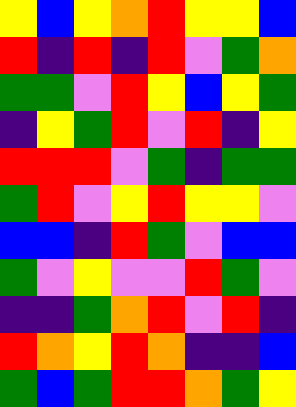[["yellow", "blue", "yellow", "orange", "red", "yellow", "yellow", "blue"], ["red", "indigo", "red", "indigo", "red", "violet", "green", "orange"], ["green", "green", "violet", "red", "yellow", "blue", "yellow", "green"], ["indigo", "yellow", "green", "red", "violet", "red", "indigo", "yellow"], ["red", "red", "red", "violet", "green", "indigo", "green", "green"], ["green", "red", "violet", "yellow", "red", "yellow", "yellow", "violet"], ["blue", "blue", "indigo", "red", "green", "violet", "blue", "blue"], ["green", "violet", "yellow", "violet", "violet", "red", "green", "violet"], ["indigo", "indigo", "green", "orange", "red", "violet", "red", "indigo"], ["red", "orange", "yellow", "red", "orange", "indigo", "indigo", "blue"], ["green", "blue", "green", "red", "red", "orange", "green", "yellow"]]